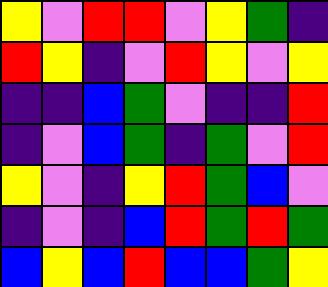[["yellow", "violet", "red", "red", "violet", "yellow", "green", "indigo"], ["red", "yellow", "indigo", "violet", "red", "yellow", "violet", "yellow"], ["indigo", "indigo", "blue", "green", "violet", "indigo", "indigo", "red"], ["indigo", "violet", "blue", "green", "indigo", "green", "violet", "red"], ["yellow", "violet", "indigo", "yellow", "red", "green", "blue", "violet"], ["indigo", "violet", "indigo", "blue", "red", "green", "red", "green"], ["blue", "yellow", "blue", "red", "blue", "blue", "green", "yellow"]]